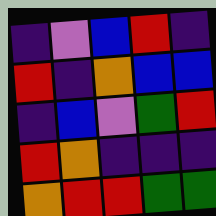[["indigo", "violet", "blue", "red", "indigo"], ["red", "indigo", "orange", "blue", "blue"], ["indigo", "blue", "violet", "green", "red"], ["red", "orange", "indigo", "indigo", "indigo"], ["orange", "red", "red", "green", "green"]]